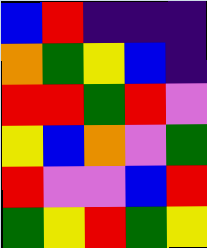[["blue", "red", "indigo", "indigo", "indigo"], ["orange", "green", "yellow", "blue", "indigo"], ["red", "red", "green", "red", "violet"], ["yellow", "blue", "orange", "violet", "green"], ["red", "violet", "violet", "blue", "red"], ["green", "yellow", "red", "green", "yellow"]]